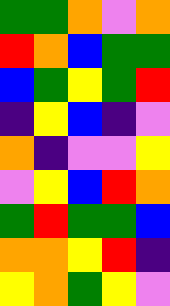[["green", "green", "orange", "violet", "orange"], ["red", "orange", "blue", "green", "green"], ["blue", "green", "yellow", "green", "red"], ["indigo", "yellow", "blue", "indigo", "violet"], ["orange", "indigo", "violet", "violet", "yellow"], ["violet", "yellow", "blue", "red", "orange"], ["green", "red", "green", "green", "blue"], ["orange", "orange", "yellow", "red", "indigo"], ["yellow", "orange", "green", "yellow", "violet"]]